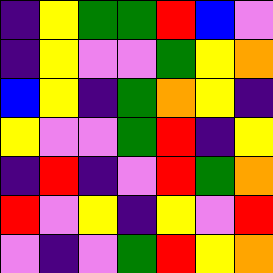[["indigo", "yellow", "green", "green", "red", "blue", "violet"], ["indigo", "yellow", "violet", "violet", "green", "yellow", "orange"], ["blue", "yellow", "indigo", "green", "orange", "yellow", "indigo"], ["yellow", "violet", "violet", "green", "red", "indigo", "yellow"], ["indigo", "red", "indigo", "violet", "red", "green", "orange"], ["red", "violet", "yellow", "indigo", "yellow", "violet", "red"], ["violet", "indigo", "violet", "green", "red", "yellow", "orange"]]